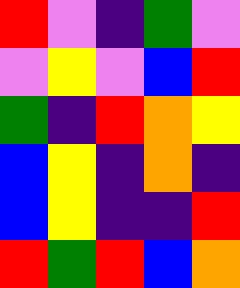[["red", "violet", "indigo", "green", "violet"], ["violet", "yellow", "violet", "blue", "red"], ["green", "indigo", "red", "orange", "yellow"], ["blue", "yellow", "indigo", "orange", "indigo"], ["blue", "yellow", "indigo", "indigo", "red"], ["red", "green", "red", "blue", "orange"]]